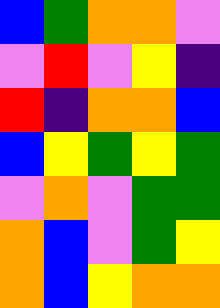[["blue", "green", "orange", "orange", "violet"], ["violet", "red", "violet", "yellow", "indigo"], ["red", "indigo", "orange", "orange", "blue"], ["blue", "yellow", "green", "yellow", "green"], ["violet", "orange", "violet", "green", "green"], ["orange", "blue", "violet", "green", "yellow"], ["orange", "blue", "yellow", "orange", "orange"]]